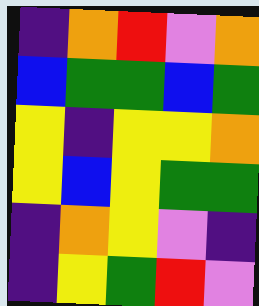[["indigo", "orange", "red", "violet", "orange"], ["blue", "green", "green", "blue", "green"], ["yellow", "indigo", "yellow", "yellow", "orange"], ["yellow", "blue", "yellow", "green", "green"], ["indigo", "orange", "yellow", "violet", "indigo"], ["indigo", "yellow", "green", "red", "violet"]]